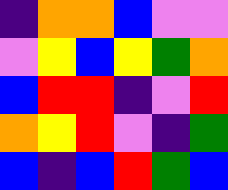[["indigo", "orange", "orange", "blue", "violet", "violet"], ["violet", "yellow", "blue", "yellow", "green", "orange"], ["blue", "red", "red", "indigo", "violet", "red"], ["orange", "yellow", "red", "violet", "indigo", "green"], ["blue", "indigo", "blue", "red", "green", "blue"]]